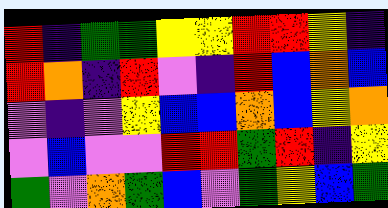[["red", "indigo", "green", "green", "yellow", "yellow", "red", "red", "yellow", "indigo"], ["red", "orange", "indigo", "red", "violet", "indigo", "red", "blue", "orange", "blue"], ["violet", "indigo", "violet", "yellow", "blue", "blue", "orange", "blue", "yellow", "orange"], ["violet", "blue", "violet", "violet", "red", "red", "green", "red", "indigo", "yellow"], ["green", "violet", "orange", "green", "blue", "violet", "green", "yellow", "blue", "green"]]